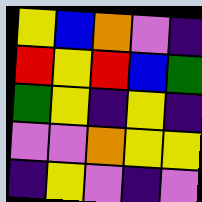[["yellow", "blue", "orange", "violet", "indigo"], ["red", "yellow", "red", "blue", "green"], ["green", "yellow", "indigo", "yellow", "indigo"], ["violet", "violet", "orange", "yellow", "yellow"], ["indigo", "yellow", "violet", "indigo", "violet"]]